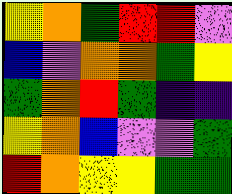[["yellow", "orange", "green", "red", "red", "violet"], ["blue", "violet", "orange", "orange", "green", "yellow"], ["green", "orange", "red", "green", "indigo", "indigo"], ["yellow", "orange", "blue", "violet", "violet", "green"], ["red", "orange", "yellow", "yellow", "green", "green"]]